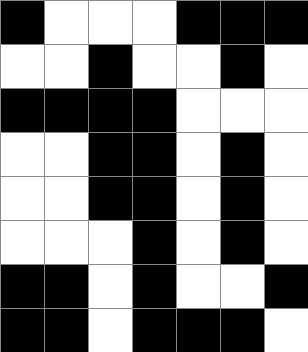[["black", "white", "white", "white", "black", "black", "black"], ["white", "white", "black", "white", "white", "black", "white"], ["black", "black", "black", "black", "white", "white", "white"], ["white", "white", "black", "black", "white", "black", "white"], ["white", "white", "black", "black", "white", "black", "white"], ["white", "white", "white", "black", "white", "black", "white"], ["black", "black", "white", "black", "white", "white", "black"], ["black", "black", "white", "black", "black", "black", "white"]]